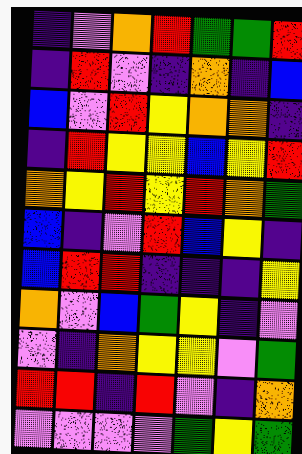[["indigo", "violet", "orange", "red", "green", "green", "red"], ["indigo", "red", "violet", "indigo", "orange", "indigo", "blue"], ["blue", "violet", "red", "yellow", "orange", "orange", "indigo"], ["indigo", "red", "yellow", "yellow", "blue", "yellow", "red"], ["orange", "yellow", "red", "yellow", "red", "orange", "green"], ["blue", "indigo", "violet", "red", "blue", "yellow", "indigo"], ["blue", "red", "red", "indigo", "indigo", "indigo", "yellow"], ["orange", "violet", "blue", "green", "yellow", "indigo", "violet"], ["violet", "indigo", "orange", "yellow", "yellow", "violet", "green"], ["red", "red", "indigo", "red", "violet", "indigo", "orange"], ["violet", "violet", "violet", "violet", "green", "yellow", "green"]]